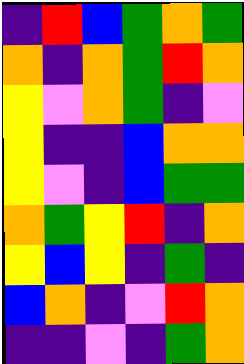[["indigo", "red", "blue", "green", "orange", "green"], ["orange", "indigo", "orange", "green", "red", "orange"], ["yellow", "violet", "orange", "green", "indigo", "violet"], ["yellow", "indigo", "indigo", "blue", "orange", "orange"], ["yellow", "violet", "indigo", "blue", "green", "green"], ["orange", "green", "yellow", "red", "indigo", "orange"], ["yellow", "blue", "yellow", "indigo", "green", "indigo"], ["blue", "orange", "indigo", "violet", "red", "orange"], ["indigo", "indigo", "violet", "indigo", "green", "orange"]]